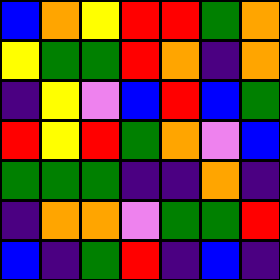[["blue", "orange", "yellow", "red", "red", "green", "orange"], ["yellow", "green", "green", "red", "orange", "indigo", "orange"], ["indigo", "yellow", "violet", "blue", "red", "blue", "green"], ["red", "yellow", "red", "green", "orange", "violet", "blue"], ["green", "green", "green", "indigo", "indigo", "orange", "indigo"], ["indigo", "orange", "orange", "violet", "green", "green", "red"], ["blue", "indigo", "green", "red", "indigo", "blue", "indigo"]]